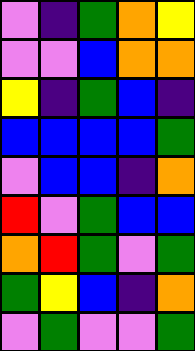[["violet", "indigo", "green", "orange", "yellow"], ["violet", "violet", "blue", "orange", "orange"], ["yellow", "indigo", "green", "blue", "indigo"], ["blue", "blue", "blue", "blue", "green"], ["violet", "blue", "blue", "indigo", "orange"], ["red", "violet", "green", "blue", "blue"], ["orange", "red", "green", "violet", "green"], ["green", "yellow", "blue", "indigo", "orange"], ["violet", "green", "violet", "violet", "green"]]